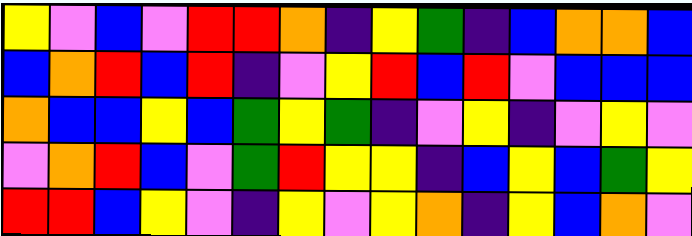[["yellow", "violet", "blue", "violet", "red", "red", "orange", "indigo", "yellow", "green", "indigo", "blue", "orange", "orange", "blue"], ["blue", "orange", "red", "blue", "red", "indigo", "violet", "yellow", "red", "blue", "red", "violet", "blue", "blue", "blue"], ["orange", "blue", "blue", "yellow", "blue", "green", "yellow", "green", "indigo", "violet", "yellow", "indigo", "violet", "yellow", "violet"], ["violet", "orange", "red", "blue", "violet", "green", "red", "yellow", "yellow", "indigo", "blue", "yellow", "blue", "green", "yellow"], ["red", "red", "blue", "yellow", "violet", "indigo", "yellow", "violet", "yellow", "orange", "indigo", "yellow", "blue", "orange", "violet"]]